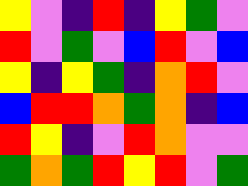[["yellow", "violet", "indigo", "red", "indigo", "yellow", "green", "violet"], ["red", "violet", "green", "violet", "blue", "red", "violet", "blue"], ["yellow", "indigo", "yellow", "green", "indigo", "orange", "red", "violet"], ["blue", "red", "red", "orange", "green", "orange", "indigo", "blue"], ["red", "yellow", "indigo", "violet", "red", "orange", "violet", "violet"], ["green", "orange", "green", "red", "yellow", "red", "violet", "green"]]